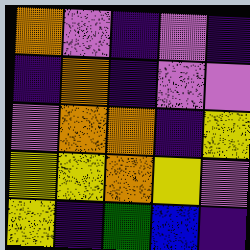[["orange", "violet", "indigo", "violet", "indigo"], ["indigo", "orange", "indigo", "violet", "violet"], ["violet", "orange", "orange", "indigo", "yellow"], ["yellow", "yellow", "orange", "yellow", "violet"], ["yellow", "indigo", "green", "blue", "indigo"]]